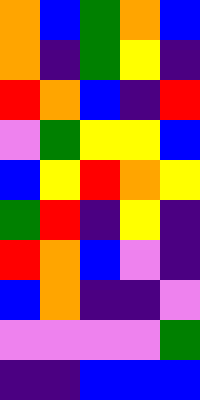[["orange", "blue", "green", "orange", "blue"], ["orange", "indigo", "green", "yellow", "indigo"], ["red", "orange", "blue", "indigo", "red"], ["violet", "green", "yellow", "yellow", "blue"], ["blue", "yellow", "red", "orange", "yellow"], ["green", "red", "indigo", "yellow", "indigo"], ["red", "orange", "blue", "violet", "indigo"], ["blue", "orange", "indigo", "indigo", "violet"], ["violet", "violet", "violet", "violet", "green"], ["indigo", "indigo", "blue", "blue", "blue"]]